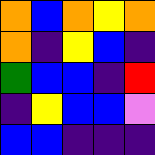[["orange", "blue", "orange", "yellow", "orange"], ["orange", "indigo", "yellow", "blue", "indigo"], ["green", "blue", "blue", "indigo", "red"], ["indigo", "yellow", "blue", "blue", "violet"], ["blue", "blue", "indigo", "indigo", "indigo"]]